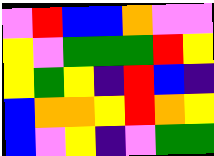[["violet", "red", "blue", "blue", "orange", "violet", "violet"], ["yellow", "violet", "green", "green", "green", "red", "yellow"], ["yellow", "green", "yellow", "indigo", "red", "blue", "indigo"], ["blue", "orange", "orange", "yellow", "red", "orange", "yellow"], ["blue", "violet", "yellow", "indigo", "violet", "green", "green"]]